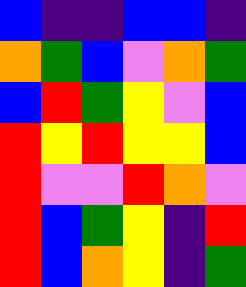[["blue", "indigo", "indigo", "blue", "blue", "indigo"], ["orange", "green", "blue", "violet", "orange", "green"], ["blue", "red", "green", "yellow", "violet", "blue"], ["red", "yellow", "red", "yellow", "yellow", "blue"], ["red", "violet", "violet", "red", "orange", "violet"], ["red", "blue", "green", "yellow", "indigo", "red"], ["red", "blue", "orange", "yellow", "indigo", "green"]]